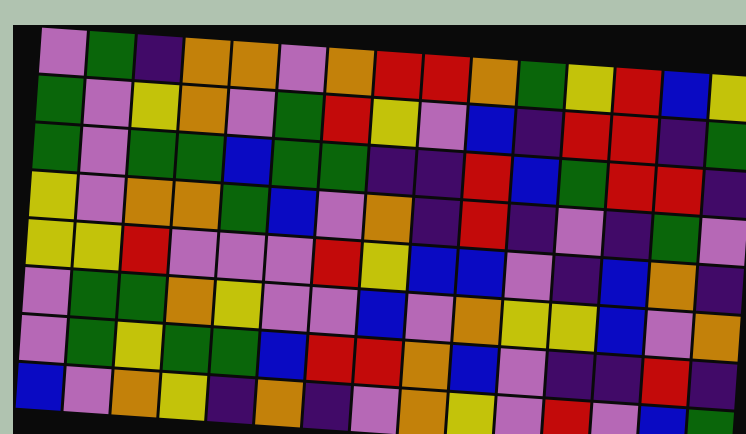[["violet", "green", "indigo", "orange", "orange", "violet", "orange", "red", "red", "orange", "green", "yellow", "red", "blue", "yellow"], ["green", "violet", "yellow", "orange", "violet", "green", "red", "yellow", "violet", "blue", "indigo", "red", "red", "indigo", "green"], ["green", "violet", "green", "green", "blue", "green", "green", "indigo", "indigo", "red", "blue", "green", "red", "red", "indigo"], ["yellow", "violet", "orange", "orange", "green", "blue", "violet", "orange", "indigo", "red", "indigo", "violet", "indigo", "green", "violet"], ["yellow", "yellow", "red", "violet", "violet", "violet", "red", "yellow", "blue", "blue", "violet", "indigo", "blue", "orange", "indigo"], ["violet", "green", "green", "orange", "yellow", "violet", "violet", "blue", "violet", "orange", "yellow", "yellow", "blue", "violet", "orange"], ["violet", "green", "yellow", "green", "green", "blue", "red", "red", "orange", "blue", "violet", "indigo", "indigo", "red", "indigo"], ["blue", "violet", "orange", "yellow", "indigo", "orange", "indigo", "violet", "orange", "yellow", "violet", "red", "violet", "blue", "green"]]